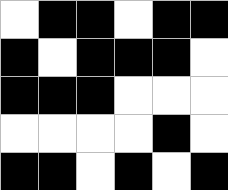[["white", "black", "black", "white", "black", "black"], ["black", "white", "black", "black", "black", "white"], ["black", "black", "black", "white", "white", "white"], ["white", "white", "white", "white", "black", "white"], ["black", "black", "white", "black", "white", "black"]]